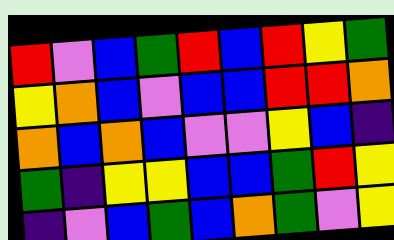[["red", "violet", "blue", "green", "red", "blue", "red", "yellow", "green"], ["yellow", "orange", "blue", "violet", "blue", "blue", "red", "red", "orange"], ["orange", "blue", "orange", "blue", "violet", "violet", "yellow", "blue", "indigo"], ["green", "indigo", "yellow", "yellow", "blue", "blue", "green", "red", "yellow"], ["indigo", "violet", "blue", "green", "blue", "orange", "green", "violet", "yellow"]]